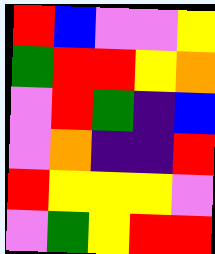[["red", "blue", "violet", "violet", "yellow"], ["green", "red", "red", "yellow", "orange"], ["violet", "red", "green", "indigo", "blue"], ["violet", "orange", "indigo", "indigo", "red"], ["red", "yellow", "yellow", "yellow", "violet"], ["violet", "green", "yellow", "red", "red"]]